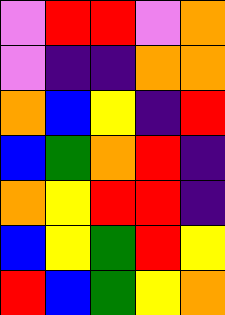[["violet", "red", "red", "violet", "orange"], ["violet", "indigo", "indigo", "orange", "orange"], ["orange", "blue", "yellow", "indigo", "red"], ["blue", "green", "orange", "red", "indigo"], ["orange", "yellow", "red", "red", "indigo"], ["blue", "yellow", "green", "red", "yellow"], ["red", "blue", "green", "yellow", "orange"]]